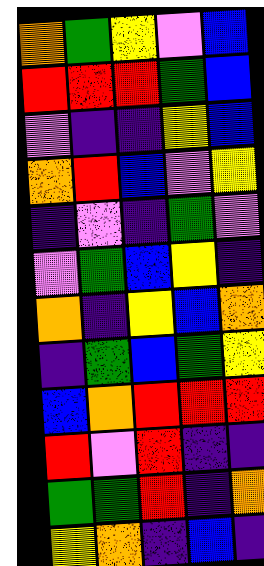[["orange", "green", "yellow", "violet", "blue"], ["red", "red", "red", "green", "blue"], ["violet", "indigo", "indigo", "yellow", "blue"], ["orange", "red", "blue", "violet", "yellow"], ["indigo", "violet", "indigo", "green", "violet"], ["violet", "green", "blue", "yellow", "indigo"], ["orange", "indigo", "yellow", "blue", "orange"], ["indigo", "green", "blue", "green", "yellow"], ["blue", "orange", "red", "red", "red"], ["red", "violet", "red", "indigo", "indigo"], ["green", "green", "red", "indigo", "orange"], ["yellow", "orange", "indigo", "blue", "indigo"]]